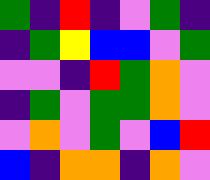[["green", "indigo", "red", "indigo", "violet", "green", "indigo"], ["indigo", "green", "yellow", "blue", "blue", "violet", "green"], ["violet", "violet", "indigo", "red", "green", "orange", "violet"], ["indigo", "green", "violet", "green", "green", "orange", "violet"], ["violet", "orange", "violet", "green", "violet", "blue", "red"], ["blue", "indigo", "orange", "orange", "indigo", "orange", "violet"]]